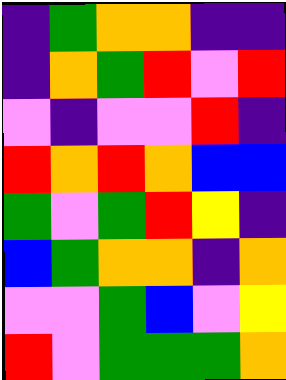[["indigo", "green", "orange", "orange", "indigo", "indigo"], ["indigo", "orange", "green", "red", "violet", "red"], ["violet", "indigo", "violet", "violet", "red", "indigo"], ["red", "orange", "red", "orange", "blue", "blue"], ["green", "violet", "green", "red", "yellow", "indigo"], ["blue", "green", "orange", "orange", "indigo", "orange"], ["violet", "violet", "green", "blue", "violet", "yellow"], ["red", "violet", "green", "green", "green", "orange"]]